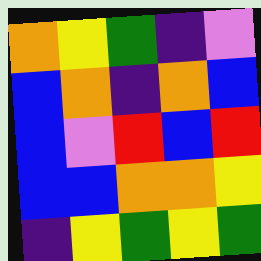[["orange", "yellow", "green", "indigo", "violet"], ["blue", "orange", "indigo", "orange", "blue"], ["blue", "violet", "red", "blue", "red"], ["blue", "blue", "orange", "orange", "yellow"], ["indigo", "yellow", "green", "yellow", "green"]]